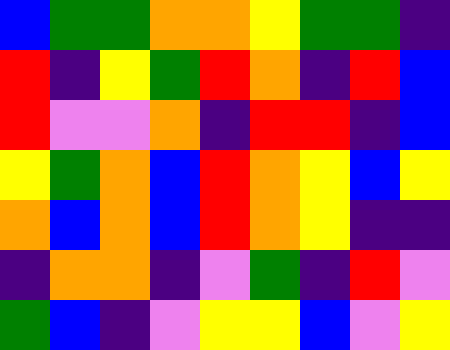[["blue", "green", "green", "orange", "orange", "yellow", "green", "green", "indigo"], ["red", "indigo", "yellow", "green", "red", "orange", "indigo", "red", "blue"], ["red", "violet", "violet", "orange", "indigo", "red", "red", "indigo", "blue"], ["yellow", "green", "orange", "blue", "red", "orange", "yellow", "blue", "yellow"], ["orange", "blue", "orange", "blue", "red", "orange", "yellow", "indigo", "indigo"], ["indigo", "orange", "orange", "indigo", "violet", "green", "indigo", "red", "violet"], ["green", "blue", "indigo", "violet", "yellow", "yellow", "blue", "violet", "yellow"]]